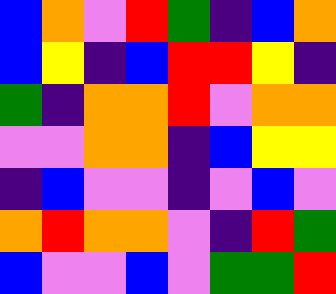[["blue", "orange", "violet", "red", "green", "indigo", "blue", "orange"], ["blue", "yellow", "indigo", "blue", "red", "red", "yellow", "indigo"], ["green", "indigo", "orange", "orange", "red", "violet", "orange", "orange"], ["violet", "violet", "orange", "orange", "indigo", "blue", "yellow", "yellow"], ["indigo", "blue", "violet", "violet", "indigo", "violet", "blue", "violet"], ["orange", "red", "orange", "orange", "violet", "indigo", "red", "green"], ["blue", "violet", "violet", "blue", "violet", "green", "green", "red"]]